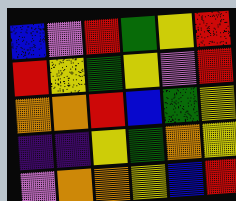[["blue", "violet", "red", "green", "yellow", "red"], ["red", "yellow", "green", "yellow", "violet", "red"], ["orange", "orange", "red", "blue", "green", "yellow"], ["indigo", "indigo", "yellow", "green", "orange", "yellow"], ["violet", "orange", "orange", "yellow", "blue", "red"]]